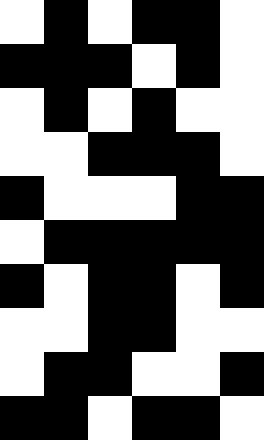[["white", "black", "white", "black", "black", "white"], ["black", "black", "black", "white", "black", "white"], ["white", "black", "white", "black", "white", "white"], ["white", "white", "black", "black", "black", "white"], ["black", "white", "white", "white", "black", "black"], ["white", "black", "black", "black", "black", "black"], ["black", "white", "black", "black", "white", "black"], ["white", "white", "black", "black", "white", "white"], ["white", "black", "black", "white", "white", "black"], ["black", "black", "white", "black", "black", "white"]]